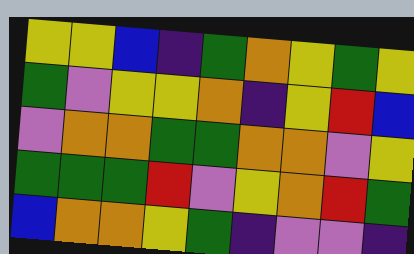[["yellow", "yellow", "blue", "indigo", "green", "orange", "yellow", "green", "yellow"], ["green", "violet", "yellow", "yellow", "orange", "indigo", "yellow", "red", "blue"], ["violet", "orange", "orange", "green", "green", "orange", "orange", "violet", "yellow"], ["green", "green", "green", "red", "violet", "yellow", "orange", "red", "green"], ["blue", "orange", "orange", "yellow", "green", "indigo", "violet", "violet", "indigo"]]